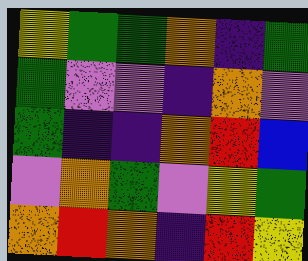[["yellow", "green", "green", "orange", "indigo", "green"], ["green", "violet", "violet", "indigo", "orange", "violet"], ["green", "indigo", "indigo", "orange", "red", "blue"], ["violet", "orange", "green", "violet", "yellow", "green"], ["orange", "red", "orange", "indigo", "red", "yellow"]]